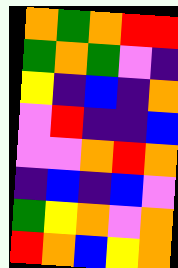[["orange", "green", "orange", "red", "red"], ["green", "orange", "green", "violet", "indigo"], ["yellow", "indigo", "blue", "indigo", "orange"], ["violet", "red", "indigo", "indigo", "blue"], ["violet", "violet", "orange", "red", "orange"], ["indigo", "blue", "indigo", "blue", "violet"], ["green", "yellow", "orange", "violet", "orange"], ["red", "orange", "blue", "yellow", "orange"]]